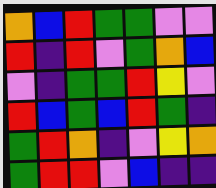[["orange", "blue", "red", "green", "green", "violet", "violet"], ["red", "indigo", "red", "violet", "green", "orange", "blue"], ["violet", "indigo", "green", "green", "red", "yellow", "violet"], ["red", "blue", "green", "blue", "red", "green", "indigo"], ["green", "red", "orange", "indigo", "violet", "yellow", "orange"], ["green", "red", "red", "violet", "blue", "indigo", "indigo"]]